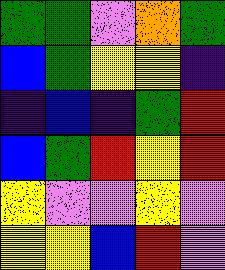[["green", "green", "violet", "orange", "green"], ["blue", "green", "yellow", "yellow", "indigo"], ["indigo", "blue", "indigo", "green", "red"], ["blue", "green", "red", "yellow", "red"], ["yellow", "violet", "violet", "yellow", "violet"], ["yellow", "yellow", "blue", "red", "violet"]]